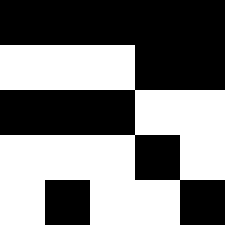[["black", "black", "black", "black", "black"], ["white", "white", "white", "black", "black"], ["black", "black", "black", "white", "white"], ["white", "white", "white", "black", "white"], ["white", "black", "white", "white", "black"]]